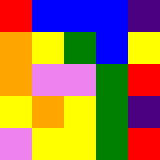[["red", "blue", "blue", "blue", "indigo"], ["orange", "yellow", "green", "blue", "yellow"], ["orange", "violet", "violet", "green", "red"], ["yellow", "orange", "yellow", "green", "indigo"], ["violet", "yellow", "yellow", "green", "red"]]